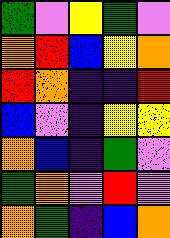[["green", "violet", "yellow", "green", "violet"], ["orange", "red", "blue", "yellow", "orange"], ["red", "orange", "indigo", "indigo", "red"], ["blue", "violet", "indigo", "yellow", "yellow"], ["orange", "blue", "indigo", "green", "violet"], ["green", "orange", "violet", "red", "violet"], ["orange", "green", "indigo", "blue", "orange"]]